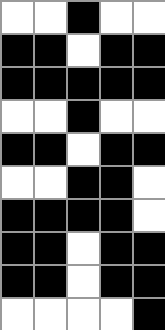[["white", "white", "black", "white", "white"], ["black", "black", "white", "black", "black"], ["black", "black", "black", "black", "black"], ["white", "white", "black", "white", "white"], ["black", "black", "white", "black", "black"], ["white", "white", "black", "black", "white"], ["black", "black", "black", "black", "white"], ["black", "black", "white", "black", "black"], ["black", "black", "white", "black", "black"], ["white", "white", "white", "white", "black"]]